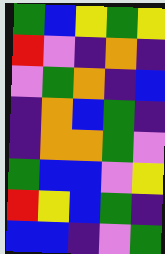[["green", "blue", "yellow", "green", "yellow"], ["red", "violet", "indigo", "orange", "indigo"], ["violet", "green", "orange", "indigo", "blue"], ["indigo", "orange", "blue", "green", "indigo"], ["indigo", "orange", "orange", "green", "violet"], ["green", "blue", "blue", "violet", "yellow"], ["red", "yellow", "blue", "green", "indigo"], ["blue", "blue", "indigo", "violet", "green"]]